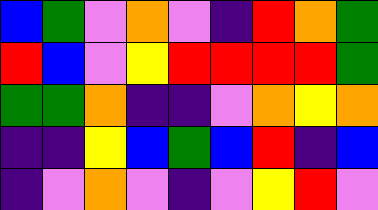[["blue", "green", "violet", "orange", "violet", "indigo", "red", "orange", "green"], ["red", "blue", "violet", "yellow", "red", "red", "red", "red", "green"], ["green", "green", "orange", "indigo", "indigo", "violet", "orange", "yellow", "orange"], ["indigo", "indigo", "yellow", "blue", "green", "blue", "red", "indigo", "blue"], ["indigo", "violet", "orange", "violet", "indigo", "violet", "yellow", "red", "violet"]]